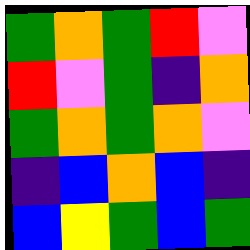[["green", "orange", "green", "red", "violet"], ["red", "violet", "green", "indigo", "orange"], ["green", "orange", "green", "orange", "violet"], ["indigo", "blue", "orange", "blue", "indigo"], ["blue", "yellow", "green", "blue", "green"]]